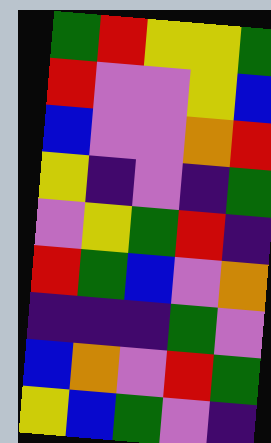[["green", "red", "yellow", "yellow", "green"], ["red", "violet", "violet", "yellow", "blue"], ["blue", "violet", "violet", "orange", "red"], ["yellow", "indigo", "violet", "indigo", "green"], ["violet", "yellow", "green", "red", "indigo"], ["red", "green", "blue", "violet", "orange"], ["indigo", "indigo", "indigo", "green", "violet"], ["blue", "orange", "violet", "red", "green"], ["yellow", "blue", "green", "violet", "indigo"]]